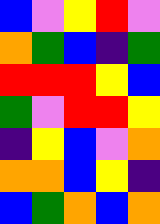[["blue", "violet", "yellow", "red", "violet"], ["orange", "green", "blue", "indigo", "green"], ["red", "red", "red", "yellow", "blue"], ["green", "violet", "red", "red", "yellow"], ["indigo", "yellow", "blue", "violet", "orange"], ["orange", "orange", "blue", "yellow", "indigo"], ["blue", "green", "orange", "blue", "orange"]]